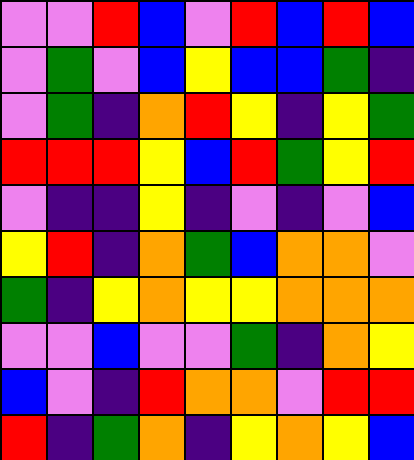[["violet", "violet", "red", "blue", "violet", "red", "blue", "red", "blue"], ["violet", "green", "violet", "blue", "yellow", "blue", "blue", "green", "indigo"], ["violet", "green", "indigo", "orange", "red", "yellow", "indigo", "yellow", "green"], ["red", "red", "red", "yellow", "blue", "red", "green", "yellow", "red"], ["violet", "indigo", "indigo", "yellow", "indigo", "violet", "indigo", "violet", "blue"], ["yellow", "red", "indigo", "orange", "green", "blue", "orange", "orange", "violet"], ["green", "indigo", "yellow", "orange", "yellow", "yellow", "orange", "orange", "orange"], ["violet", "violet", "blue", "violet", "violet", "green", "indigo", "orange", "yellow"], ["blue", "violet", "indigo", "red", "orange", "orange", "violet", "red", "red"], ["red", "indigo", "green", "orange", "indigo", "yellow", "orange", "yellow", "blue"]]